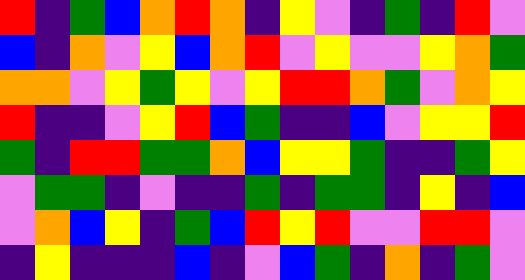[["red", "indigo", "green", "blue", "orange", "red", "orange", "indigo", "yellow", "violet", "indigo", "green", "indigo", "red", "violet"], ["blue", "indigo", "orange", "violet", "yellow", "blue", "orange", "red", "violet", "yellow", "violet", "violet", "yellow", "orange", "green"], ["orange", "orange", "violet", "yellow", "green", "yellow", "violet", "yellow", "red", "red", "orange", "green", "violet", "orange", "yellow"], ["red", "indigo", "indigo", "violet", "yellow", "red", "blue", "green", "indigo", "indigo", "blue", "violet", "yellow", "yellow", "red"], ["green", "indigo", "red", "red", "green", "green", "orange", "blue", "yellow", "yellow", "green", "indigo", "indigo", "green", "yellow"], ["violet", "green", "green", "indigo", "violet", "indigo", "indigo", "green", "indigo", "green", "green", "indigo", "yellow", "indigo", "blue"], ["violet", "orange", "blue", "yellow", "indigo", "green", "blue", "red", "yellow", "red", "violet", "violet", "red", "red", "violet"], ["indigo", "yellow", "indigo", "indigo", "indigo", "blue", "indigo", "violet", "blue", "green", "indigo", "orange", "indigo", "green", "violet"]]